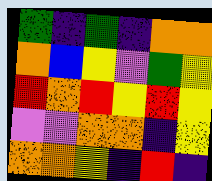[["green", "indigo", "green", "indigo", "orange", "orange"], ["orange", "blue", "yellow", "violet", "green", "yellow"], ["red", "orange", "red", "yellow", "red", "yellow"], ["violet", "violet", "orange", "orange", "indigo", "yellow"], ["orange", "orange", "yellow", "indigo", "red", "indigo"]]